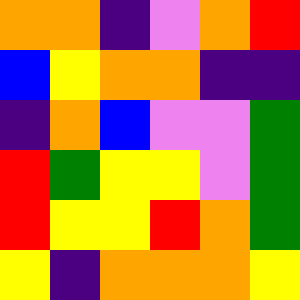[["orange", "orange", "indigo", "violet", "orange", "red"], ["blue", "yellow", "orange", "orange", "indigo", "indigo"], ["indigo", "orange", "blue", "violet", "violet", "green"], ["red", "green", "yellow", "yellow", "violet", "green"], ["red", "yellow", "yellow", "red", "orange", "green"], ["yellow", "indigo", "orange", "orange", "orange", "yellow"]]